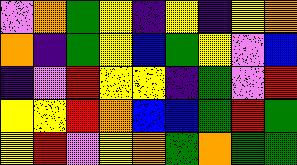[["violet", "orange", "green", "yellow", "indigo", "yellow", "indigo", "yellow", "orange"], ["orange", "indigo", "green", "yellow", "blue", "green", "yellow", "violet", "blue"], ["indigo", "violet", "red", "yellow", "yellow", "indigo", "green", "violet", "red"], ["yellow", "yellow", "red", "orange", "blue", "blue", "green", "red", "green"], ["yellow", "red", "violet", "yellow", "orange", "green", "orange", "green", "green"]]